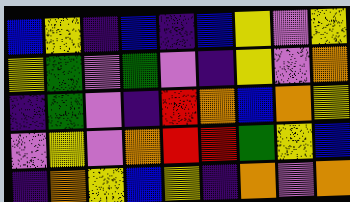[["blue", "yellow", "indigo", "blue", "indigo", "blue", "yellow", "violet", "yellow"], ["yellow", "green", "violet", "green", "violet", "indigo", "yellow", "violet", "orange"], ["indigo", "green", "violet", "indigo", "red", "orange", "blue", "orange", "yellow"], ["violet", "yellow", "violet", "orange", "red", "red", "green", "yellow", "blue"], ["indigo", "orange", "yellow", "blue", "yellow", "indigo", "orange", "violet", "orange"]]